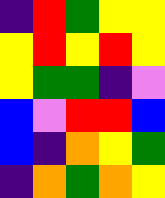[["indigo", "red", "green", "yellow", "yellow"], ["yellow", "red", "yellow", "red", "yellow"], ["yellow", "green", "green", "indigo", "violet"], ["blue", "violet", "red", "red", "blue"], ["blue", "indigo", "orange", "yellow", "green"], ["indigo", "orange", "green", "orange", "yellow"]]